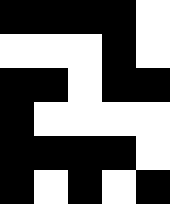[["black", "black", "black", "black", "white"], ["white", "white", "white", "black", "white"], ["black", "black", "white", "black", "black"], ["black", "white", "white", "white", "white"], ["black", "black", "black", "black", "white"], ["black", "white", "black", "white", "black"]]